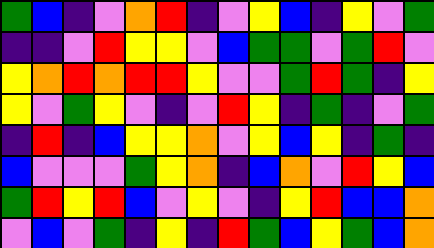[["green", "blue", "indigo", "violet", "orange", "red", "indigo", "violet", "yellow", "blue", "indigo", "yellow", "violet", "green"], ["indigo", "indigo", "violet", "red", "yellow", "yellow", "violet", "blue", "green", "green", "violet", "green", "red", "violet"], ["yellow", "orange", "red", "orange", "red", "red", "yellow", "violet", "violet", "green", "red", "green", "indigo", "yellow"], ["yellow", "violet", "green", "yellow", "violet", "indigo", "violet", "red", "yellow", "indigo", "green", "indigo", "violet", "green"], ["indigo", "red", "indigo", "blue", "yellow", "yellow", "orange", "violet", "yellow", "blue", "yellow", "indigo", "green", "indigo"], ["blue", "violet", "violet", "violet", "green", "yellow", "orange", "indigo", "blue", "orange", "violet", "red", "yellow", "blue"], ["green", "red", "yellow", "red", "blue", "violet", "yellow", "violet", "indigo", "yellow", "red", "blue", "blue", "orange"], ["violet", "blue", "violet", "green", "indigo", "yellow", "indigo", "red", "green", "blue", "yellow", "green", "blue", "orange"]]